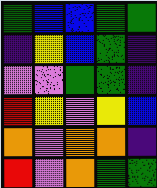[["green", "blue", "blue", "green", "green"], ["indigo", "yellow", "blue", "green", "indigo"], ["violet", "violet", "green", "green", "indigo"], ["red", "yellow", "violet", "yellow", "blue"], ["orange", "violet", "orange", "orange", "indigo"], ["red", "violet", "orange", "green", "green"]]